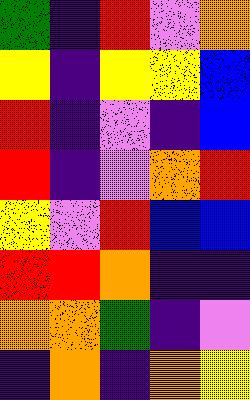[["green", "indigo", "red", "violet", "orange"], ["yellow", "indigo", "yellow", "yellow", "blue"], ["red", "indigo", "violet", "indigo", "blue"], ["red", "indigo", "violet", "orange", "red"], ["yellow", "violet", "red", "blue", "blue"], ["red", "red", "orange", "indigo", "indigo"], ["orange", "orange", "green", "indigo", "violet"], ["indigo", "orange", "indigo", "orange", "yellow"]]